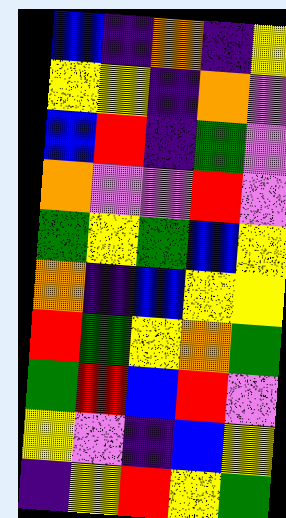[["blue", "indigo", "orange", "indigo", "yellow"], ["yellow", "yellow", "indigo", "orange", "violet"], ["blue", "red", "indigo", "green", "violet"], ["orange", "violet", "violet", "red", "violet"], ["green", "yellow", "green", "blue", "yellow"], ["orange", "indigo", "blue", "yellow", "yellow"], ["red", "green", "yellow", "orange", "green"], ["green", "red", "blue", "red", "violet"], ["yellow", "violet", "indigo", "blue", "yellow"], ["indigo", "yellow", "red", "yellow", "green"]]